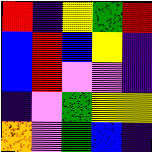[["red", "indigo", "yellow", "green", "red"], ["blue", "red", "blue", "yellow", "indigo"], ["blue", "red", "violet", "violet", "indigo"], ["indigo", "violet", "green", "yellow", "yellow"], ["orange", "violet", "green", "blue", "indigo"]]